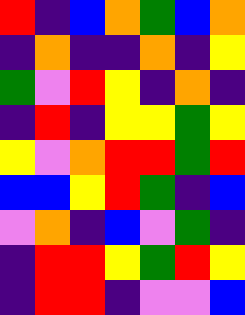[["red", "indigo", "blue", "orange", "green", "blue", "orange"], ["indigo", "orange", "indigo", "indigo", "orange", "indigo", "yellow"], ["green", "violet", "red", "yellow", "indigo", "orange", "indigo"], ["indigo", "red", "indigo", "yellow", "yellow", "green", "yellow"], ["yellow", "violet", "orange", "red", "red", "green", "red"], ["blue", "blue", "yellow", "red", "green", "indigo", "blue"], ["violet", "orange", "indigo", "blue", "violet", "green", "indigo"], ["indigo", "red", "red", "yellow", "green", "red", "yellow"], ["indigo", "red", "red", "indigo", "violet", "violet", "blue"]]